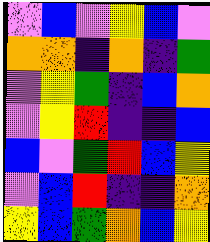[["violet", "blue", "violet", "yellow", "blue", "violet"], ["orange", "orange", "indigo", "orange", "indigo", "green"], ["violet", "yellow", "green", "indigo", "blue", "orange"], ["violet", "yellow", "red", "indigo", "indigo", "blue"], ["blue", "violet", "green", "red", "blue", "yellow"], ["violet", "blue", "red", "indigo", "indigo", "orange"], ["yellow", "blue", "green", "orange", "blue", "yellow"]]